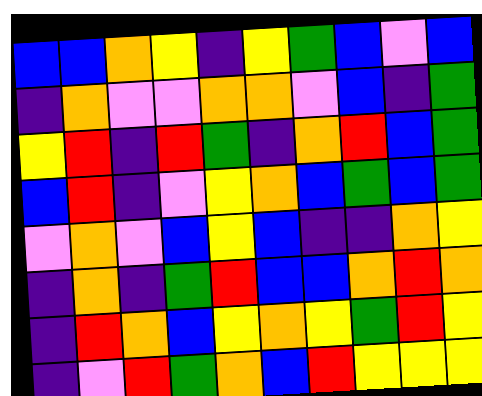[["blue", "blue", "orange", "yellow", "indigo", "yellow", "green", "blue", "violet", "blue"], ["indigo", "orange", "violet", "violet", "orange", "orange", "violet", "blue", "indigo", "green"], ["yellow", "red", "indigo", "red", "green", "indigo", "orange", "red", "blue", "green"], ["blue", "red", "indigo", "violet", "yellow", "orange", "blue", "green", "blue", "green"], ["violet", "orange", "violet", "blue", "yellow", "blue", "indigo", "indigo", "orange", "yellow"], ["indigo", "orange", "indigo", "green", "red", "blue", "blue", "orange", "red", "orange"], ["indigo", "red", "orange", "blue", "yellow", "orange", "yellow", "green", "red", "yellow"], ["indigo", "violet", "red", "green", "orange", "blue", "red", "yellow", "yellow", "yellow"]]